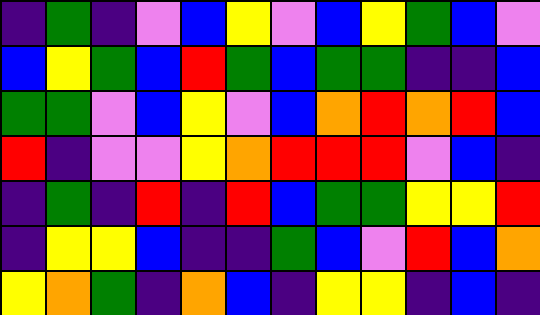[["indigo", "green", "indigo", "violet", "blue", "yellow", "violet", "blue", "yellow", "green", "blue", "violet"], ["blue", "yellow", "green", "blue", "red", "green", "blue", "green", "green", "indigo", "indigo", "blue"], ["green", "green", "violet", "blue", "yellow", "violet", "blue", "orange", "red", "orange", "red", "blue"], ["red", "indigo", "violet", "violet", "yellow", "orange", "red", "red", "red", "violet", "blue", "indigo"], ["indigo", "green", "indigo", "red", "indigo", "red", "blue", "green", "green", "yellow", "yellow", "red"], ["indigo", "yellow", "yellow", "blue", "indigo", "indigo", "green", "blue", "violet", "red", "blue", "orange"], ["yellow", "orange", "green", "indigo", "orange", "blue", "indigo", "yellow", "yellow", "indigo", "blue", "indigo"]]